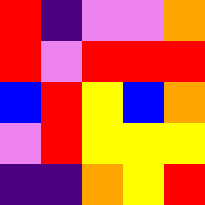[["red", "indigo", "violet", "violet", "orange"], ["red", "violet", "red", "red", "red"], ["blue", "red", "yellow", "blue", "orange"], ["violet", "red", "yellow", "yellow", "yellow"], ["indigo", "indigo", "orange", "yellow", "red"]]